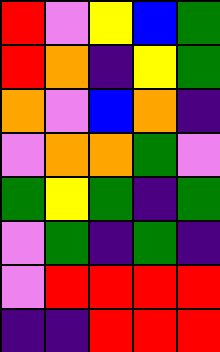[["red", "violet", "yellow", "blue", "green"], ["red", "orange", "indigo", "yellow", "green"], ["orange", "violet", "blue", "orange", "indigo"], ["violet", "orange", "orange", "green", "violet"], ["green", "yellow", "green", "indigo", "green"], ["violet", "green", "indigo", "green", "indigo"], ["violet", "red", "red", "red", "red"], ["indigo", "indigo", "red", "red", "red"]]